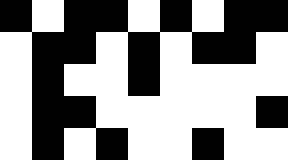[["black", "white", "black", "black", "white", "black", "white", "black", "black"], ["white", "black", "black", "white", "black", "white", "black", "black", "white"], ["white", "black", "white", "white", "black", "white", "white", "white", "white"], ["white", "black", "black", "white", "white", "white", "white", "white", "black"], ["white", "black", "white", "black", "white", "white", "black", "white", "white"]]